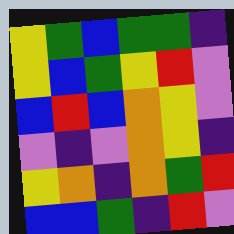[["yellow", "green", "blue", "green", "green", "indigo"], ["yellow", "blue", "green", "yellow", "red", "violet"], ["blue", "red", "blue", "orange", "yellow", "violet"], ["violet", "indigo", "violet", "orange", "yellow", "indigo"], ["yellow", "orange", "indigo", "orange", "green", "red"], ["blue", "blue", "green", "indigo", "red", "violet"]]